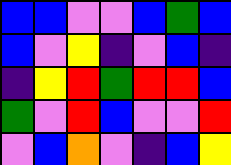[["blue", "blue", "violet", "violet", "blue", "green", "blue"], ["blue", "violet", "yellow", "indigo", "violet", "blue", "indigo"], ["indigo", "yellow", "red", "green", "red", "red", "blue"], ["green", "violet", "red", "blue", "violet", "violet", "red"], ["violet", "blue", "orange", "violet", "indigo", "blue", "yellow"]]